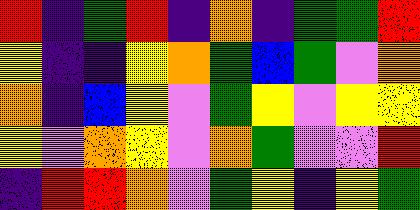[["red", "indigo", "green", "red", "indigo", "orange", "indigo", "green", "green", "red"], ["yellow", "indigo", "indigo", "yellow", "orange", "green", "blue", "green", "violet", "orange"], ["orange", "indigo", "blue", "yellow", "violet", "green", "yellow", "violet", "yellow", "yellow"], ["yellow", "violet", "orange", "yellow", "violet", "orange", "green", "violet", "violet", "red"], ["indigo", "red", "red", "orange", "violet", "green", "yellow", "indigo", "yellow", "green"]]